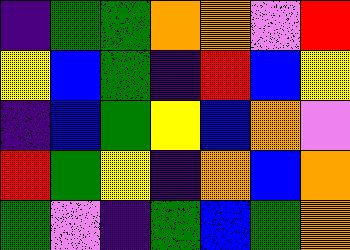[["indigo", "green", "green", "orange", "orange", "violet", "red"], ["yellow", "blue", "green", "indigo", "red", "blue", "yellow"], ["indigo", "blue", "green", "yellow", "blue", "orange", "violet"], ["red", "green", "yellow", "indigo", "orange", "blue", "orange"], ["green", "violet", "indigo", "green", "blue", "green", "orange"]]